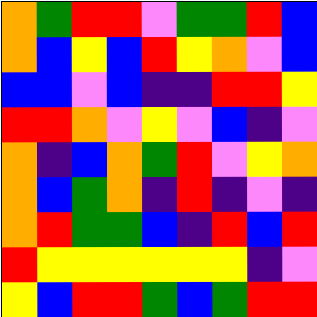[["orange", "green", "red", "red", "violet", "green", "green", "red", "blue"], ["orange", "blue", "yellow", "blue", "red", "yellow", "orange", "violet", "blue"], ["blue", "blue", "violet", "blue", "indigo", "indigo", "red", "red", "yellow"], ["red", "red", "orange", "violet", "yellow", "violet", "blue", "indigo", "violet"], ["orange", "indigo", "blue", "orange", "green", "red", "violet", "yellow", "orange"], ["orange", "blue", "green", "orange", "indigo", "red", "indigo", "violet", "indigo"], ["orange", "red", "green", "green", "blue", "indigo", "red", "blue", "red"], ["red", "yellow", "yellow", "yellow", "yellow", "yellow", "yellow", "indigo", "violet"], ["yellow", "blue", "red", "red", "green", "blue", "green", "red", "red"]]